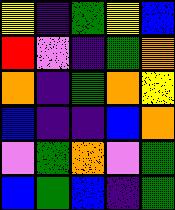[["yellow", "indigo", "green", "yellow", "blue"], ["red", "violet", "indigo", "green", "orange"], ["orange", "indigo", "green", "orange", "yellow"], ["blue", "indigo", "indigo", "blue", "orange"], ["violet", "green", "orange", "violet", "green"], ["blue", "green", "blue", "indigo", "green"]]